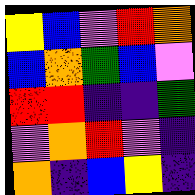[["yellow", "blue", "violet", "red", "orange"], ["blue", "orange", "green", "blue", "violet"], ["red", "red", "indigo", "indigo", "green"], ["violet", "orange", "red", "violet", "indigo"], ["orange", "indigo", "blue", "yellow", "indigo"]]